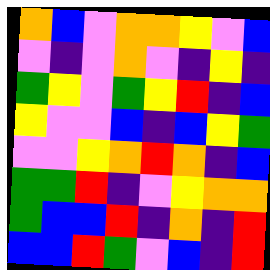[["orange", "blue", "violet", "orange", "orange", "yellow", "violet", "blue"], ["violet", "indigo", "violet", "orange", "violet", "indigo", "yellow", "indigo"], ["green", "yellow", "violet", "green", "yellow", "red", "indigo", "blue"], ["yellow", "violet", "violet", "blue", "indigo", "blue", "yellow", "green"], ["violet", "violet", "yellow", "orange", "red", "orange", "indigo", "blue"], ["green", "green", "red", "indigo", "violet", "yellow", "orange", "orange"], ["green", "blue", "blue", "red", "indigo", "orange", "indigo", "red"], ["blue", "blue", "red", "green", "violet", "blue", "indigo", "red"]]